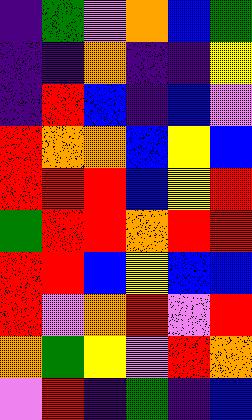[["indigo", "green", "violet", "orange", "blue", "green"], ["indigo", "indigo", "orange", "indigo", "indigo", "yellow"], ["indigo", "red", "blue", "indigo", "blue", "violet"], ["red", "orange", "orange", "blue", "yellow", "blue"], ["red", "red", "red", "blue", "yellow", "red"], ["green", "red", "red", "orange", "red", "red"], ["red", "red", "blue", "yellow", "blue", "blue"], ["red", "violet", "orange", "red", "violet", "red"], ["orange", "green", "yellow", "violet", "red", "orange"], ["violet", "red", "indigo", "green", "indigo", "blue"]]